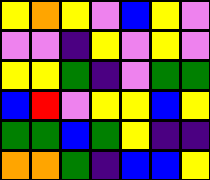[["yellow", "orange", "yellow", "violet", "blue", "yellow", "violet"], ["violet", "violet", "indigo", "yellow", "violet", "yellow", "violet"], ["yellow", "yellow", "green", "indigo", "violet", "green", "green"], ["blue", "red", "violet", "yellow", "yellow", "blue", "yellow"], ["green", "green", "blue", "green", "yellow", "indigo", "indigo"], ["orange", "orange", "green", "indigo", "blue", "blue", "yellow"]]